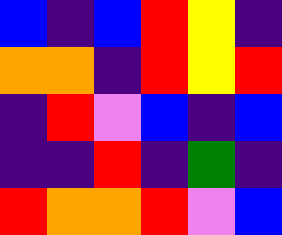[["blue", "indigo", "blue", "red", "yellow", "indigo"], ["orange", "orange", "indigo", "red", "yellow", "red"], ["indigo", "red", "violet", "blue", "indigo", "blue"], ["indigo", "indigo", "red", "indigo", "green", "indigo"], ["red", "orange", "orange", "red", "violet", "blue"]]